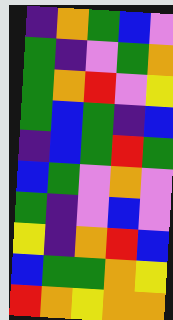[["indigo", "orange", "green", "blue", "violet"], ["green", "indigo", "violet", "green", "orange"], ["green", "orange", "red", "violet", "yellow"], ["green", "blue", "green", "indigo", "blue"], ["indigo", "blue", "green", "red", "green"], ["blue", "green", "violet", "orange", "violet"], ["green", "indigo", "violet", "blue", "violet"], ["yellow", "indigo", "orange", "red", "blue"], ["blue", "green", "green", "orange", "yellow"], ["red", "orange", "yellow", "orange", "orange"]]